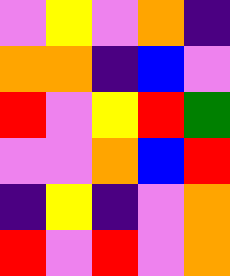[["violet", "yellow", "violet", "orange", "indigo"], ["orange", "orange", "indigo", "blue", "violet"], ["red", "violet", "yellow", "red", "green"], ["violet", "violet", "orange", "blue", "red"], ["indigo", "yellow", "indigo", "violet", "orange"], ["red", "violet", "red", "violet", "orange"]]